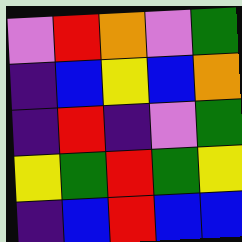[["violet", "red", "orange", "violet", "green"], ["indigo", "blue", "yellow", "blue", "orange"], ["indigo", "red", "indigo", "violet", "green"], ["yellow", "green", "red", "green", "yellow"], ["indigo", "blue", "red", "blue", "blue"]]